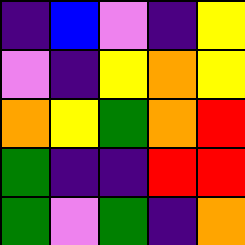[["indigo", "blue", "violet", "indigo", "yellow"], ["violet", "indigo", "yellow", "orange", "yellow"], ["orange", "yellow", "green", "orange", "red"], ["green", "indigo", "indigo", "red", "red"], ["green", "violet", "green", "indigo", "orange"]]